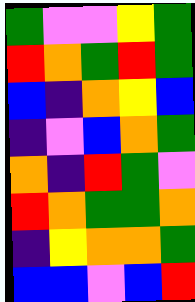[["green", "violet", "violet", "yellow", "green"], ["red", "orange", "green", "red", "green"], ["blue", "indigo", "orange", "yellow", "blue"], ["indigo", "violet", "blue", "orange", "green"], ["orange", "indigo", "red", "green", "violet"], ["red", "orange", "green", "green", "orange"], ["indigo", "yellow", "orange", "orange", "green"], ["blue", "blue", "violet", "blue", "red"]]